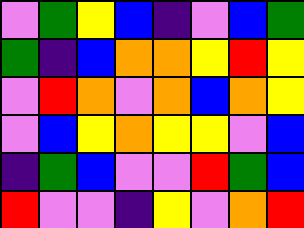[["violet", "green", "yellow", "blue", "indigo", "violet", "blue", "green"], ["green", "indigo", "blue", "orange", "orange", "yellow", "red", "yellow"], ["violet", "red", "orange", "violet", "orange", "blue", "orange", "yellow"], ["violet", "blue", "yellow", "orange", "yellow", "yellow", "violet", "blue"], ["indigo", "green", "blue", "violet", "violet", "red", "green", "blue"], ["red", "violet", "violet", "indigo", "yellow", "violet", "orange", "red"]]